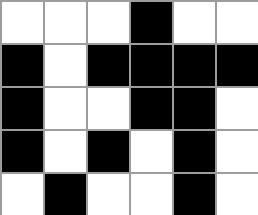[["white", "white", "white", "black", "white", "white"], ["black", "white", "black", "black", "black", "black"], ["black", "white", "white", "black", "black", "white"], ["black", "white", "black", "white", "black", "white"], ["white", "black", "white", "white", "black", "white"]]